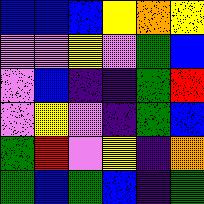[["blue", "blue", "blue", "yellow", "orange", "yellow"], ["violet", "violet", "yellow", "violet", "green", "blue"], ["violet", "blue", "indigo", "indigo", "green", "red"], ["violet", "yellow", "violet", "indigo", "green", "blue"], ["green", "red", "violet", "yellow", "indigo", "orange"], ["green", "blue", "green", "blue", "indigo", "green"]]